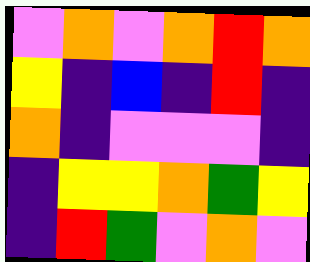[["violet", "orange", "violet", "orange", "red", "orange"], ["yellow", "indigo", "blue", "indigo", "red", "indigo"], ["orange", "indigo", "violet", "violet", "violet", "indigo"], ["indigo", "yellow", "yellow", "orange", "green", "yellow"], ["indigo", "red", "green", "violet", "orange", "violet"]]